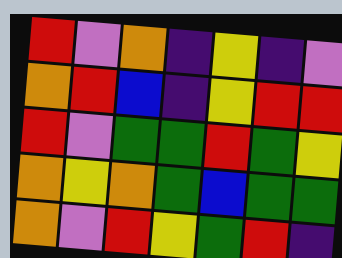[["red", "violet", "orange", "indigo", "yellow", "indigo", "violet"], ["orange", "red", "blue", "indigo", "yellow", "red", "red"], ["red", "violet", "green", "green", "red", "green", "yellow"], ["orange", "yellow", "orange", "green", "blue", "green", "green"], ["orange", "violet", "red", "yellow", "green", "red", "indigo"]]